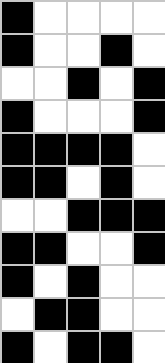[["black", "white", "white", "white", "white"], ["black", "white", "white", "black", "white"], ["white", "white", "black", "white", "black"], ["black", "white", "white", "white", "black"], ["black", "black", "black", "black", "white"], ["black", "black", "white", "black", "white"], ["white", "white", "black", "black", "black"], ["black", "black", "white", "white", "black"], ["black", "white", "black", "white", "white"], ["white", "black", "black", "white", "white"], ["black", "white", "black", "black", "white"]]